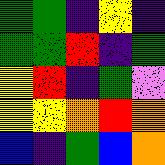[["green", "green", "indigo", "yellow", "indigo"], ["green", "green", "red", "indigo", "green"], ["yellow", "red", "indigo", "green", "violet"], ["yellow", "yellow", "orange", "red", "orange"], ["blue", "indigo", "green", "blue", "orange"]]